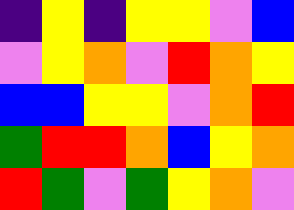[["indigo", "yellow", "indigo", "yellow", "yellow", "violet", "blue"], ["violet", "yellow", "orange", "violet", "red", "orange", "yellow"], ["blue", "blue", "yellow", "yellow", "violet", "orange", "red"], ["green", "red", "red", "orange", "blue", "yellow", "orange"], ["red", "green", "violet", "green", "yellow", "orange", "violet"]]